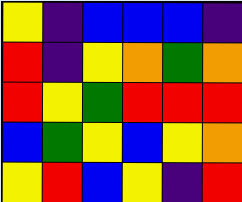[["yellow", "indigo", "blue", "blue", "blue", "indigo"], ["red", "indigo", "yellow", "orange", "green", "orange"], ["red", "yellow", "green", "red", "red", "red"], ["blue", "green", "yellow", "blue", "yellow", "orange"], ["yellow", "red", "blue", "yellow", "indigo", "red"]]